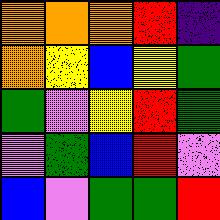[["orange", "orange", "orange", "red", "indigo"], ["orange", "yellow", "blue", "yellow", "green"], ["green", "violet", "yellow", "red", "green"], ["violet", "green", "blue", "red", "violet"], ["blue", "violet", "green", "green", "red"]]